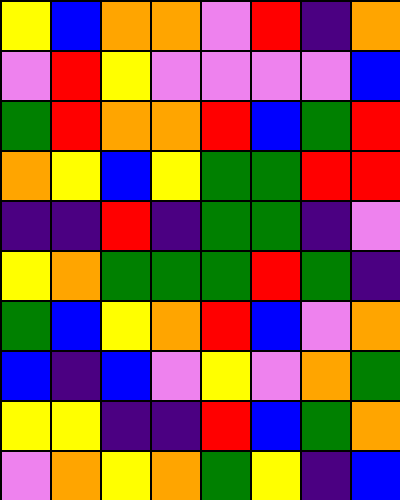[["yellow", "blue", "orange", "orange", "violet", "red", "indigo", "orange"], ["violet", "red", "yellow", "violet", "violet", "violet", "violet", "blue"], ["green", "red", "orange", "orange", "red", "blue", "green", "red"], ["orange", "yellow", "blue", "yellow", "green", "green", "red", "red"], ["indigo", "indigo", "red", "indigo", "green", "green", "indigo", "violet"], ["yellow", "orange", "green", "green", "green", "red", "green", "indigo"], ["green", "blue", "yellow", "orange", "red", "blue", "violet", "orange"], ["blue", "indigo", "blue", "violet", "yellow", "violet", "orange", "green"], ["yellow", "yellow", "indigo", "indigo", "red", "blue", "green", "orange"], ["violet", "orange", "yellow", "orange", "green", "yellow", "indigo", "blue"]]